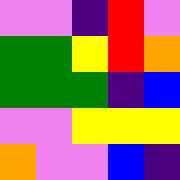[["violet", "violet", "indigo", "red", "violet"], ["green", "green", "yellow", "red", "orange"], ["green", "green", "green", "indigo", "blue"], ["violet", "violet", "yellow", "yellow", "yellow"], ["orange", "violet", "violet", "blue", "indigo"]]